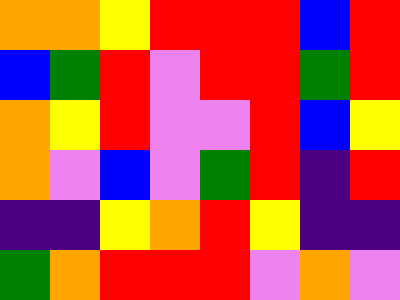[["orange", "orange", "yellow", "red", "red", "red", "blue", "red"], ["blue", "green", "red", "violet", "red", "red", "green", "red"], ["orange", "yellow", "red", "violet", "violet", "red", "blue", "yellow"], ["orange", "violet", "blue", "violet", "green", "red", "indigo", "red"], ["indigo", "indigo", "yellow", "orange", "red", "yellow", "indigo", "indigo"], ["green", "orange", "red", "red", "red", "violet", "orange", "violet"]]